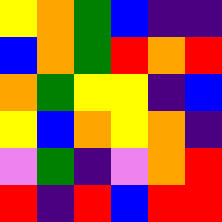[["yellow", "orange", "green", "blue", "indigo", "indigo"], ["blue", "orange", "green", "red", "orange", "red"], ["orange", "green", "yellow", "yellow", "indigo", "blue"], ["yellow", "blue", "orange", "yellow", "orange", "indigo"], ["violet", "green", "indigo", "violet", "orange", "red"], ["red", "indigo", "red", "blue", "red", "red"]]